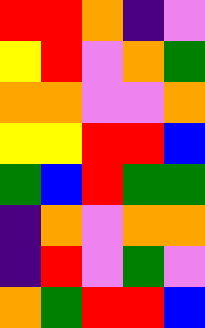[["red", "red", "orange", "indigo", "violet"], ["yellow", "red", "violet", "orange", "green"], ["orange", "orange", "violet", "violet", "orange"], ["yellow", "yellow", "red", "red", "blue"], ["green", "blue", "red", "green", "green"], ["indigo", "orange", "violet", "orange", "orange"], ["indigo", "red", "violet", "green", "violet"], ["orange", "green", "red", "red", "blue"]]